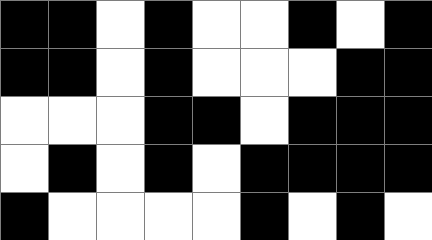[["black", "black", "white", "black", "white", "white", "black", "white", "black"], ["black", "black", "white", "black", "white", "white", "white", "black", "black"], ["white", "white", "white", "black", "black", "white", "black", "black", "black"], ["white", "black", "white", "black", "white", "black", "black", "black", "black"], ["black", "white", "white", "white", "white", "black", "white", "black", "white"]]